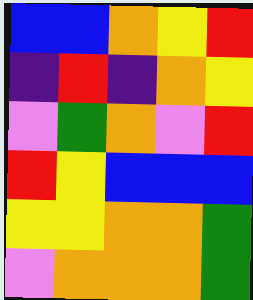[["blue", "blue", "orange", "yellow", "red"], ["indigo", "red", "indigo", "orange", "yellow"], ["violet", "green", "orange", "violet", "red"], ["red", "yellow", "blue", "blue", "blue"], ["yellow", "yellow", "orange", "orange", "green"], ["violet", "orange", "orange", "orange", "green"]]